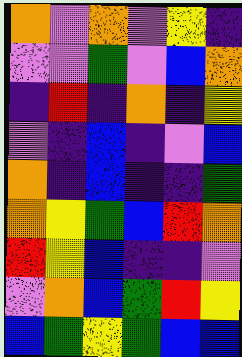[["orange", "violet", "orange", "violet", "yellow", "indigo"], ["violet", "violet", "green", "violet", "blue", "orange"], ["indigo", "red", "indigo", "orange", "indigo", "yellow"], ["violet", "indigo", "blue", "indigo", "violet", "blue"], ["orange", "indigo", "blue", "indigo", "indigo", "green"], ["orange", "yellow", "green", "blue", "red", "orange"], ["red", "yellow", "blue", "indigo", "indigo", "violet"], ["violet", "orange", "blue", "green", "red", "yellow"], ["blue", "green", "yellow", "green", "blue", "blue"]]